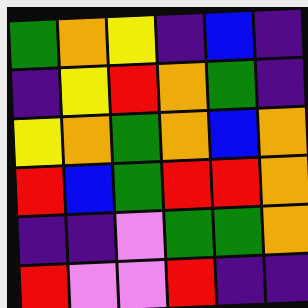[["green", "orange", "yellow", "indigo", "blue", "indigo"], ["indigo", "yellow", "red", "orange", "green", "indigo"], ["yellow", "orange", "green", "orange", "blue", "orange"], ["red", "blue", "green", "red", "red", "orange"], ["indigo", "indigo", "violet", "green", "green", "orange"], ["red", "violet", "violet", "red", "indigo", "indigo"]]